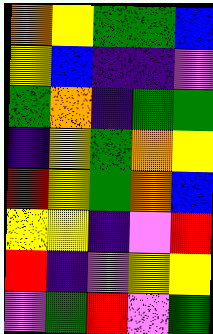[["orange", "yellow", "green", "green", "blue"], ["yellow", "blue", "indigo", "indigo", "violet"], ["green", "orange", "indigo", "green", "green"], ["indigo", "yellow", "green", "orange", "yellow"], ["red", "yellow", "green", "orange", "blue"], ["yellow", "yellow", "indigo", "violet", "red"], ["red", "indigo", "violet", "yellow", "yellow"], ["violet", "green", "red", "violet", "green"]]